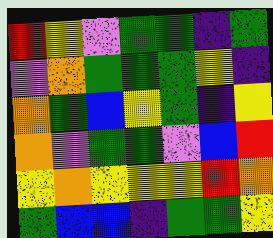[["red", "yellow", "violet", "green", "green", "indigo", "green"], ["violet", "orange", "green", "green", "green", "yellow", "indigo"], ["orange", "green", "blue", "yellow", "green", "indigo", "yellow"], ["orange", "violet", "green", "green", "violet", "blue", "red"], ["yellow", "orange", "yellow", "yellow", "yellow", "red", "orange"], ["green", "blue", "blue", "indigo", "green", "green", "yellow"]]